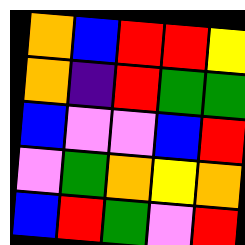[["orange", "blue", "red", "red", "yellow"], ["orange", "indigo", "red", "green", "green"], ["blue", "violet", "violet", "blue", "red"], ["violet", "green", "orange", "yellow", "orange"], ["blue", "red", "green", "violet", "red"]]